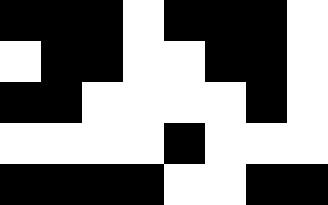[["black", "black", "black", "white", "black", "black", "black", "white"], ["white", "black", "black", "white", "white", "black", "black", "white"], ["black", "black", "white", "white", "white", "white", "black", "white"], ["white", "white", "white", "white", "black", "white", "white", "white"], ["black", "black", "black", "black", "white", "white", "black", "black"]]